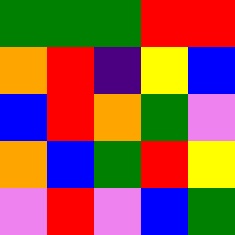[["green", "green", "green", "red", "red"], ["orange", "red", "indigo", "yellow", "blue"], ["blue", "red", "orange", "green", "violet"], ["orange", "blue", "green", "red", "yellow"], ["violet", "red", "violet", "blue", "green"]]